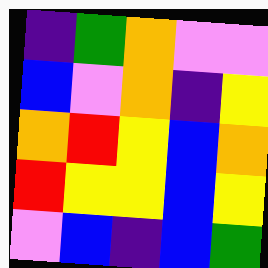[["indigo", "green", "orange", "violet", "violet"], ["blue", "violet", "orange", "indigo", "yellow"], ["orange", "red", "yellow", "blue", "orange"], ["red", "yellow", "yellow", "blue", "yellow"], ["violet", "blue", "indigo", "blue", "green"]]